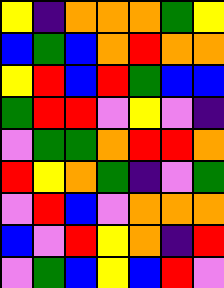[["yellow", "indigo", "orange", "orange", "orange", "green", "yellow"], ["blue", "green", "blue", "orange", "red", "orange", "orange"], ["yellow", "red", "blue", "red", "green", "blue", "blue"], ["green", "red", "red", "violet", "yellow", "violet", "indigo"], ["violet", "green", "green", "orange", "red", "red", "orange"], ["red", "yellow", "orange", "green", "indigo", "violet", "green"], ["violet", "red", "blue", "violet", "orange", "orange", "orange"], ["blue", "violet", "red", "yellow", "orange", "indigo", "red"], ["violet", "green", "blue", "yellow", "blue", "red", "violet"]]